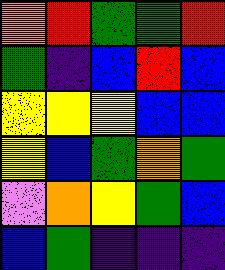[["orange", "red", "green", "green", "red"], ["green", "indigo", "blue", "red", "blue"], ["yellow", "yellow", "yellow", "blue", "blue"], ["yellow", "blue", "green", "orange", "green"], ["violet", "orange", "yellow", "green", "blue"], ["blue", "green", "indigo", "indigo", "indigo"]]